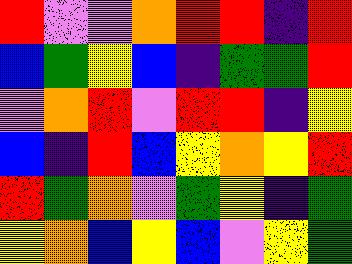[["red", "violet", "violet", "orange", "red", "red", "indigo", "red"], ["blue", "green", "yellow", "blue", "indigo", "green", "green", "red"], ["violet", "orange", "red", "violet", "red", "red", "indigo", "yellow"], ["blue", "indigo", "red", "blue", "yellow", "orange", "yellow", "red"], ["red", "green", "orange", "violet", "green", "yellow", "indigo", "green"], ["yellow", "orange", "blue", "yellow", "blue", "violet", "yellow", "green"]]